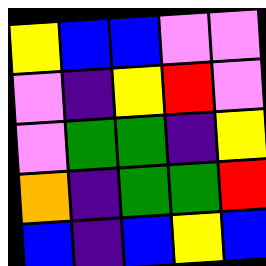[["yellow", "blue", "blue", "violet", "violet"], ["violet", "indigo", "yellow", "red", "violet"], ["violet", "green", "green", "indigo", "yellow"], ["orange", "indigo", "green", "green", "red"], ["blue", "indigo", "blue", "yellow", "blue"]]